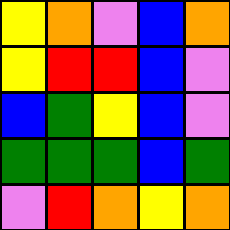[["yellow", "orange", "violet", "blue", "orange"], ["yellow", "red", "red", "blue", "violet"], ["blue", "green", "yellow", "blue", "violet"], ["green", "green", "green", "blue", "green"], ["violet", "red", "orange", "yellow", "orange"]]